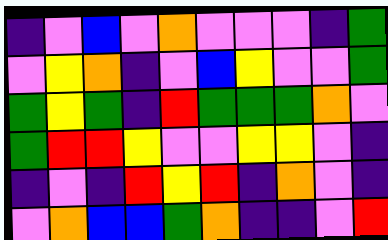[["indigo", "violet", "blue", "violet", "orange", "violet", "violet", "violet", "indigo", "green"], ["violet", "yellow", "orange", "indigo", "violet", "blue", "yellow", "violet", "violet", "green"], ["green", "yellow", "green", "indigo", "red", "green", "green", "green", "orange", "violet"], ["green", "red", "red", "yellow", "violet", "violet", "yellow", "yellow", "violet", "indigo"], ["indigo", "violet", "indigo", "red", "yellow", "red", "indigo", "orange", "violet", "indigo"], ["violet", "orange", "blue", "blue", "green", "orange", "indigo", "indigo", "violet", "red"]]